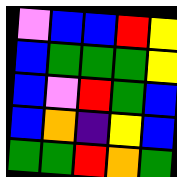[["violet", "blue", "blue", "red", "yellow"], ["blue", "green", "green", "green", "yellow"], ["blue", "violet", "red", "green", "blue"], ["blue", "orange", "indigo", "yellow", "blue"], ["green", "green", "red", "orange", "green"]]